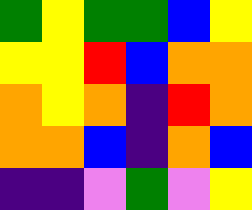[["green", "yellow", "green", "green", "blue", "yellow"], ["yellow", "yellow", "red", "blue", "orange", "orange"], ["orange", "yellow", "orange", "indigo", "red", "orange"], ["orange", "orange", "blue", "indigo", "orange", "blue"], ["indigo", "indigo", "violet", "green", "violet", "yellow"]]